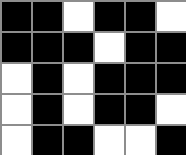[["black", "black", "white", "black", "black", "white"], ["black", "black", "black", "white", "black", "black"], ["white", "black", "white", "black", "black", "black"], ["white", "black", "white", "black", "black", "white"], ["white", "black", "black", "white", "white", "black"]]